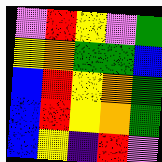[["violet", "red", "yellow", "violet", "green"], ["yellow", "orange", "green", "green", "blue"], ["blue", "red", "yellow", "orange", "green"], ["blue", "red", "yellow", "orange", "green"], ["blue", "yellow", "indigo", "red", "violet"]]